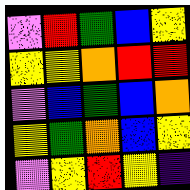[["violet", "red", "green", "blue", "yellow"], ["yellow", "yellow", "orange", "red", "red"], ["violet", "blue", "green", "blue", "orange"], ["yellow", "green", "orange", "blue", "yellow"], ["violet", "yellow", "red", "yellow", "indigo"]]